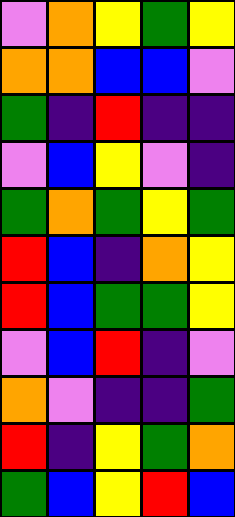[["violet", "orange", "yellow", "green", "yellow"], ["orange", "orange", "blue", "blue", "violet"], ["green", "indigo", "red", "indigo", "indigo"], ["violet", "blue", "yellow", "violet", "indigo"], ["green", "orange", "green", "yellow", "green"], ["red", "blue", "indigo", "orange", "yellow"], ["red", "blue", "green", "green", "yellow"], ["violet", "blue", "red", "indigo", "violet"], ["orange", "violet", "indigo", "indigo", "green"], ["red", "indigo", "yellow", "green", "orange"], ["green", "blue", "yellow", "red", "blue"]]